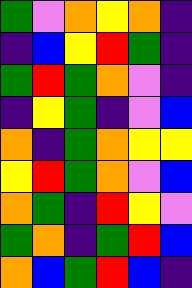[["green", "violet", "orange", "yellow", "orange", "indigo"], ["indigo", "blue", "yellow", "red", "green", "indigo"], ["green", "red", "green", "orange", "violet", "indigo"], ["indigo", "yellow", "green", "indigo", "violet", "blue"], ["orange", "indigo", "green", "orange", "yellow", "yellow"], ["yellow", "red", "green", "orange", "violet", "blue"], ["orange", "green", "indigo", "red", "yellow", "violet"], ["green", "orange", "indigo", "green", "red", "blue"], ["orange", "blue", "green", "red", "blue", "indigo"]]